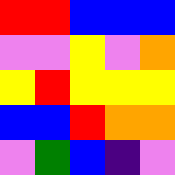[["red", "red", "blue", "blue", "blue"], ["violet", "violet", "yellow", "violet", "orange"], ["yellow", "red", "yellow", "yellow", "yellow"], ["blue", "blue", "red", "orange", "orange"], ["violet", "green", "blue", "indigo", "violet"]]